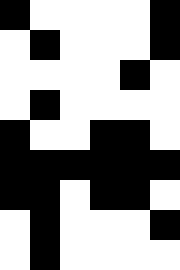[["black", "white", "white", "white", "white", "black"], ["white", "black", "white", "white", "white", "black"], ["white", "white", "white", "white", "black", "white"], ["white", "black", "white", "white", "white", "white"], ["black", "white", "white", "black", "black", "white"], ["black", "black", "black", "black", "black", "black"], ["black", "black", "white", "black", "black", "white"], ["white", "black", "white", "white", "white", "black"], ["white", "black", "white", "white", "white", "white"]]